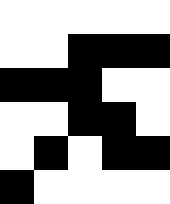[["white", "white", "white", "white", "white"], ["white", "white", "black", "black", "black"], ["black", "black", "black", "white", "white"], ["white", "white", "black", "black", "white"], ["white", "black", "white", "black", "black"], ["black", "white", "white", "white", "white"]]